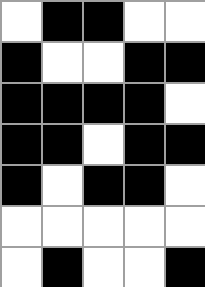[["white", "black", "black", "white", "white"], ["black", "white", "white", "black", "black"], ["black", "black", "black", "black", "white"], ["black", "black", "white", "black", "black"], ["black", "white", "black", "black", "white"], ["white", "white", "white", "white", "white"], ["white", "black", "white", "white", "black"]]